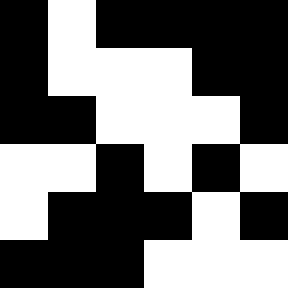[["black", "white", "black", "black", "black", "black"], ["black", "white", "white", "white", "black", "black"], ["black", "black", "white", "white", "white", "black"], ["white", "white", "black", "white", "black", "white"], ["white", "black", "black", "black", "white", "black"], ["black", "black", "black", "white", "white", "white"]]